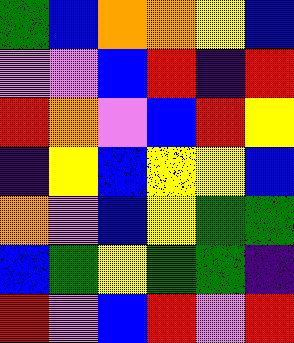[["green", "blue", "orange", "orange", "yellow", "blue"], ["violet", "violet", "blue", "red", "indigo", "red"], ["red", "orange", "violet", "blue", "red", "yellow"], ["indigo", "yellow", "blue", "yellow", "yellow", "blue"], ["orange", "violet", "blue", "yellow", "green", "green"], ["blue", "green", "yellow", "green", "green", "indigo"], ["red", "violet", "blue", "red", "violet", "red"]]